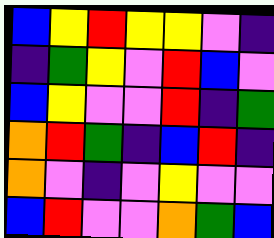[["blue", "yellow", "red", "yellow", "yellow", "violet", "indigo"], ["indigo", "green", "yellow", "violet", "red", "blue", "violet"], ["blue", "yellow", "violet", "violet", "red", "indigo", "green"], ["orange", "red", "green", "indigo", "blue", "red", "indigo"], ["orange", "violet", "indigo", "violet", "yellow", "violet", "violet"], ["blue", "red", "violet", "violet", "orange", "green", "blue"]]